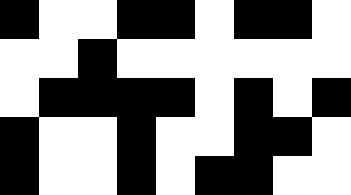[["black", "white", "white", "black", "black", "white", "black", "black", "white"], ["white", "white", "black", "white", "white", "white", "white", "white", "white"], ["white", "black", "black", "black", "black", "white", "black", "white", "black"], ["black", "white", "white", "black", "white", "white", "black", "black", "white"], ["black", "white", "white", "black", "white", "black", "black", "white", "white"]]